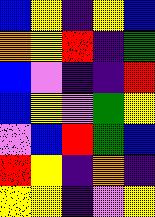[["blue", "yellow", "indigo", "yellow", "blue"], ["orange", "yellow", "red", "indigo", "green"], ["blue", "violet", "indigo", "indigo", "red"], ["blue", "yellow", "violet", "green", "yellow"], ["violet", "blue", "red", "green", "blue"], ["red", "yellow", "indigo", "orange", "indigo"], ["yellow", "yellow", "indigo", "violet", "yellow"]]